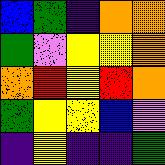[["blue", "green", "indigo", "orange", "orange"], ["green", "violet", "yellow", "yellow", "orange"], ["orange", "red", "yellow", "red", "orange"], ["green", "yellow", "yellow", "blue", "violet"], ["indigo", "yellow", "indigo", "indigo", "green"]]